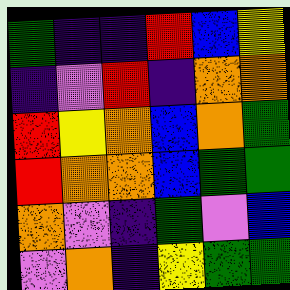[["green", "indigo", "indigo", "red", "blue", "yellow"], ["indigo", "violet", "red", "indigo", "orange", "orange"], ["red", "yellow", "orange", "blue", "orange", "green"], ["red", "orange", "orange", "blue", "green", "green"], ["orange", "violet", "indigo", "green", "violet", "blue"], ["violet", "orange", "indigo", "yellow", "green", "green"]]